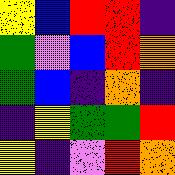[["yellow", "blue", "red", "red", "indigo"], ["green", "violet", "blue", "red", "orange"], ["green", "blue", "indigo", "orange", "indigo"], ["indigo", "yellow", "green", "green", "red"], ["yellow", "indigo", "violet", "red", "orange"]]